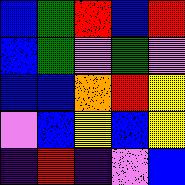[["blue", "green", "red", "blue", "red"], ["blue", "green", "violet", "green", "violet"], ["blue", "blue", "orange", "red", "yellow"], ["violet", "blue", "yellow", "blue", "yellow"], ["indigo", "red", "indigo", "violet", "blue"]]